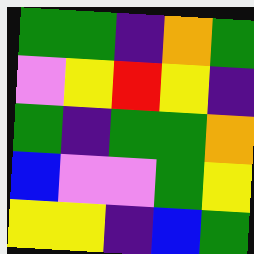[["green", "green", "indigo", "orange", "green"], ["violet", "yellow", "red", "yellow", "indigo"], ["green", "indigo", "green", "green", "orange"], ["blue", "violet", "violet", "green", "yellow"], ["yellow", "yellow", "indigo", "blue", "green"]]